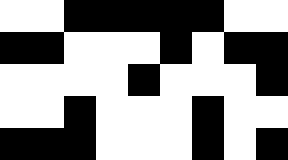[["white", "white", "black", "black", "black", "black", "black", "white", "white"], ["black", "black", "white", "white", "white", "black", "white", "black", "black"], ["white", "white", "white", "white", "black", "white", "white", "white", "black"], ["white", "white", "black", "white", "white", "white", "black", "white", "white"], ["black", "black", "black", "white", "white", "white", "black", "white", "black"]]